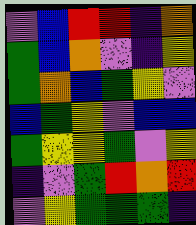[["violet", "blue", "red", "red", "indigo", "orange"], ["green", "blue", "orange", "violet", "indigo", "yellow"], ["green", "orange", "blue", "green", "yellow", "violet"], ["blue", "green", "yellow", "violet", "blue", "blue"], ["green", "yellow", "yellow", "green", "violet", "yellow"], ["indigo", "violet", "green", "red", "orange", "red"], ["violet", "yellow", "green", "green", "green", "indigo"]]